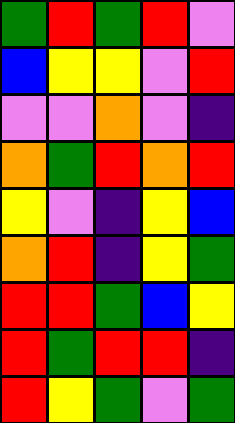[["green", "red", "green", "red", "violet"], ["blue", "yellow", "yellow", "violet", "red"], ["violet", "violet", "orange", "violet", "indigo"], ["orange", "green", "red", "orange", "red"], ["yellow", "violet", "indigo", "yellow", "blue"], ["orange", "red", "indigo", "yellow", "green"], ["red", "red", "green", "blue", "yellow"], ["red", "green", "red", "red", "indigo"], ["red", "yellow", "green", "violet", "green"]]